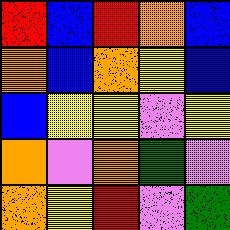[["red", "blue", "red", "orange", "blue"], ["orange", "blue", "orange", "yellow", "blue"], ["blue", "yellow", "yellow", "violet", "yellow"], ["orange", "violet", "orange", "green", "violet"], ["orange", "yellow", "red", "violet", "green"]]